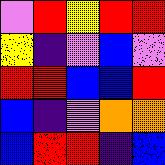[["violet", "red", "yellow", "red", "red"], ["yellow", "indigo", "violet", "blue", "violet"], ["red", "red", "blue", "blue", "red"], ["blue", "indigo", "violet", "orange", "orange"], ["blue", "red", "red", "indigo", "blue"]]